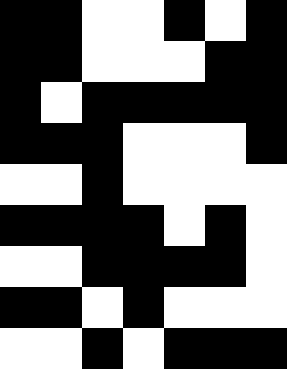[["black", "black", "white", "white", "black", "white", "black"], ["black", "black", "white", "white", "white", "black", "black"], ["black", "white", "black", "black", "black", "black", "black"], ["black", "black", "black", "white", "white", "white", "black"], ["white", "white", "black", "white", "white", "white", "white"], ["black", "black", "black", "black", "white", "black", "white"], ["white", "white", "black", "black", "black", "black", "white"], ["black", "black", "white", "black", "white", "white", "white"], ["white", "white", "black", "white", "black", "black", "black"]]